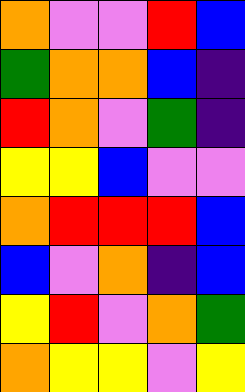[["orange", "violet", "violet", "red", "blue"], ["green", "orange", "orange", "blue", "indigo"], ["red", "orange", "violet", "green", "indigo"], ["yellow", "yellow", "blue", "violet", "violet"], ["orange", "red", "red", "red", "blue"], ["blue", "violet", "orange", "indigo", "blue"], ["yellow", "red", "violet", "orange", "green"], ["orange", "yellow", "yellow", "violet", "yellow"]]